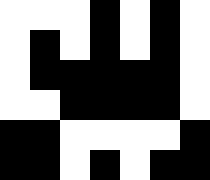[["white", "white", "white", "black", "white", "black", "white"], ["white", "black", "white", "black", "white", "black", "white"], ["white", "black", "black", "black", "black", "black", "white"], ["white", "white", "black", "black", "black", "black", "white"], ["black", "black", "white", "white", "white", "white", "black"], ["black", "black", "white", "black", "white", "black", "black"]]